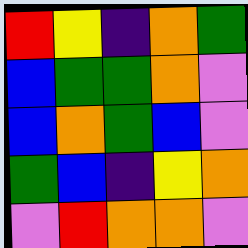[["red", "yellow", "indigo", "orange", "green"], ["blue", "green", "green", "orange", "violet"], ["blue", "orange", "green", "blue", "violet"], ["green", "blue", "indigo", "yellow", "orange"], ["violet", "red", "orange", "orange", "violet"]]